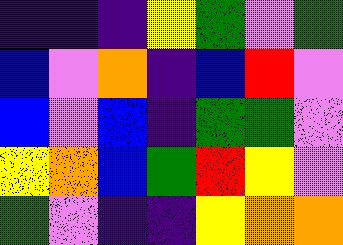[["indigo", "indigo", "indigo", "yellow", "green", "violet", "green"], ["blue", "violet", "orange", "indigo", "blue", "red", "violet"], ["blue", "violet", "blue", "indigo", "green", "green", "violet"], ["yellow", "orange", "blue", "green", "red", "yellow", "violet"], ["green", "violet", "indigo", "indigo", "yellow", "orange", "orange"]]